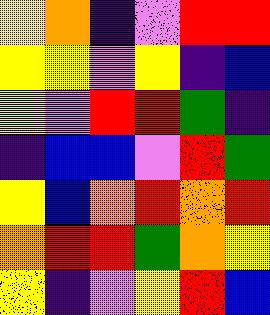[["yellow", "orange", "indigo", "violet", "red", "red"], ["yellow", "yellow", "violet", "yellow", "indigo", "blue"], ["yellow", "violet", "red", "red", "green", "indigo"], ["indigo", "blue", "blue", "violet", "red", "green"], ["yellow", "blue", "orange", "red", "orange", "red"], ["orange", "red", "red", "green", "orange", "yellow"], ["yellow", "indigo", "violet", "yellow", "red", "blue"]]